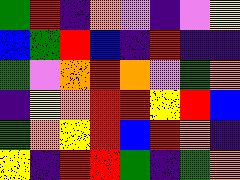[["green", "red", "indigo", "orange", "violet", "indigo", "violet", "yellow"], ["blue", "green", "red", "blue", "indigo", "red", "indigo", "indigo"], ["green", "violet", "orange", "red", "orange", "violet", "green", "orange"], ["indigo", "yellow", "orange", "red", "red", "yellow", "red", "blue"], ["green", "orange", "yellow", "red", "blue", "red", "orange", "indigo"], ["yellow", "indigo", "red", "red", "green", "indigo", "green", "orange"]]